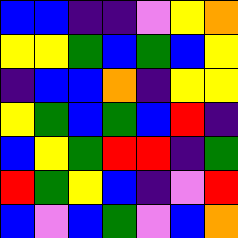[["blue", "blue", "indigo", "indigo", "violet", "yellow", "orange"], ["yellow", "yellow", "green", "blue", "green", "blue", "yellow"], ["indigo", "blue", "blue", "orange", "indigo", "yellow", "yellow"], ["yellow", "green", "blue", "green", "blue", "red", "indigo"], ["blue", "yellow", "green", "red", "red", "indigo", "green"], ["red", "green", "yellow", "blue", "indigo", "violet", "red"], ["blue", "violet", "blue", "green", "violet", "blue", "orange"]]